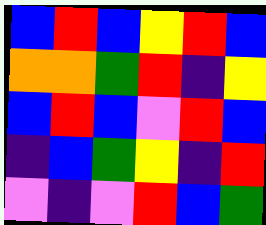[["blue", "red", "blue", "yellow", "red", "blue"], ["orange", "orange", "green", "red", "indigo", "yellow"], ["blue", "red", "blue", "violet", "red", "blue"], ["indigo", "blue", "green", "yellow", "indigo", "red"], ["violet", "indigo", "violet", "red", "blue", "green"]]